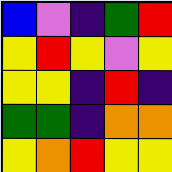[["blue", "violet", "indigo", "green", "red"], ["yellow", "red", "yellow", "violet", "yellow"], ["yellow", "yellow", "indigo", "red", "indigo"], ["green", "green", "indigo", "orange", "orange"], ["yellow", "orange", "red", "yellow", "yellow"]]